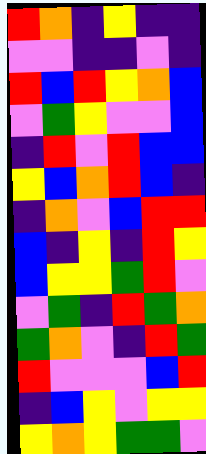[["red", "orange", "indigo", "yellow", "indigo", "indigo"], ["violet", "violet", "indigo", "indigo", "violet", "indigo"], ["red", "blue", "red", "yellow", "orange", "blue"], ["violet", "green", "yellow", "violet", "violet", "blue"], ["indigo", "red", "violet", "red", "blue", "blue"], ["yellow", "blue", "orange", "red", "blue", "indigo"], ["indigo", "orange", "violet", "blue", "red", "red"], ["blue", "indigo", "yellow", "indigo", "red", "yellow"], ["blue", "yellow", "yellow", "green", "red", "violet"], ["violet", "green", "indigo", "red", "green", "orange"], ["green", "orange", "violet", "indigo", "red", "green"], ["red", "violet", "violet", "violet", "blue", "red"], ["indigo", "blue", "yellow", "violet", "yellow", "yellow"], ["yellow", "orange", "yellow", "green", "green", "violet"]]